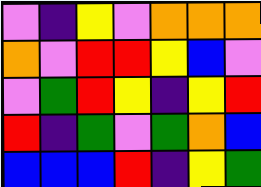[["violet", "indigo", "yellow", "violet", "orange", "orange", "orange"], ["orange", "violet", "red", "red", "yellow", "blue", "violet"], ["violet", "green", "red", "yellow", "indigo", "yellow", "red"], ["red", "indigo", "green", "violet", "green", "orange", "blue"], ["blue", "blue", "blue", "red", "indigo", "yellow", "green"]]